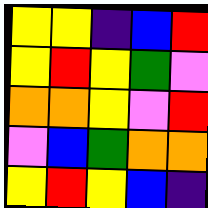[["yellow", "yellow", "indigo", "blue", "red"], ["yellow", "red", "yellow", "green", "violet"], ["orange", "orange", "yellow", "violet", "red"], ["violet", "blue", "green", "orange", "orange"], ["yellow", "red", "yellow", "blue", "indigo"]]